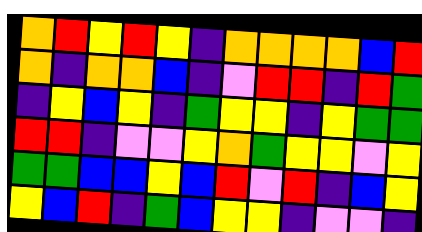[["orange", "red", "yellow", "red", "yellow", "indigo", "orange", "orange", "orange", "orange", "blue", "red"], ["orange", "indigo", "orange", "orange", "blue", "indigo", "violet", "red", "red", "indigo", "red", "green"], ["indigo", "yellow", "blue", "yellow", "indigo", "green", "yellow", "yellow", "indigo", "yellow", "green", "green"], ["red", "red", "indigo", "violet", "violet", "yellow", "orange", "green", "yellow", "yellow", "violet", "yellow"], ["green", "green", "blue", "blue", "yellow", "blue", "red", "violet", "red", "indigo", "blue", "yellow"], ["yellow", "blue", "red", "indigo", "green", "blue", "yellow", "yellow", "indigo", "violet", "violet", "indigo"]]